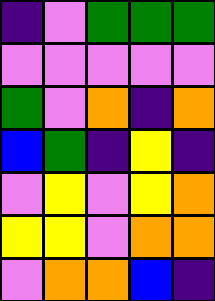[["indigo", "violet", "green", "green", "green"], ["violet", "violet", "violet", "violet", "violet"], ["green", "violet", "orange", "indigo", "orange"], ["blue", "green", "indigo", "yellow", "indigo"], ["violet", "yellow", "violet", "yellow", "orange"], ["yellow", "yellow", "violet", "orange", "orange"], ["violet", "orange", "orange", "blue", "indigo"]]